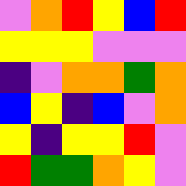[["violet", "orange", "red", "yellow", "blue", "red"], ["yellow", "yellow", "yellow", "violet", "violet", "violet"], ["indigo", "violet", "orange", "orange", "green", "orange"], ["blue", "yellow", "indigo", "blue", "violet", "orange"], ["yellow", "indigo", "yellow", "yellow", "red", "violet"], ["red", "green", "green", "orange", "yellow", "violet"]]